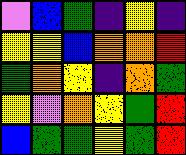[["violet", "blue", "green", "indigo", "yellow", "indigo"], ["yellow", "yellow", "blue", "orange", "orange", "red"], ["green", "orange", "yellow", "indigo", "orange", "green"], ["yellow", "violet", "orange", "yellow", "green", "red"], ["blue", "green", "green", "yellow", "green", "red"]]